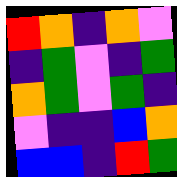[["red", "orange", "indigo", "orange", "violet"], ["indigo", "green", "violet", "indigo", "green"], ["orange", "green", "violet", "green", "indigo"], ["violet", "indigo", "indigo", "blue", "orange"], ["blue", "blue", "indigo", "red", "green"]]